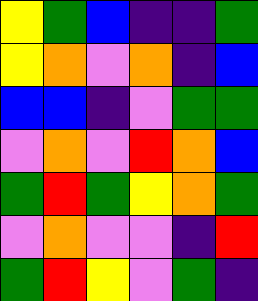[["yellow", "green", "blue", "indigo", "indigo", "green"], ["yellow", "orange", "violet", "orange", "indigo", "blue"], ["blue", "blue", "indigo", "violet", "green", "green"], ["violet", "orange", "violet", "red", "orange", "blue"], ["green", "red", "green", "yellow", "orange", "green"], ["violet", "orange", "violet", "violet", "indigo", "red"], ["green", "red", "yellow", "violet", "green", "indigo"]]